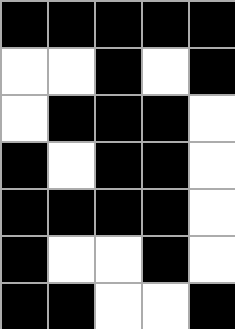[["black", "black", "black", "black", "black"], ["white", "white", "black", "white", "black"], ["white", "black", "black", "black", "white"], ["black", "white", "black", "black", "white"], ["black", "black", "black", "black", "white"], ["black", "white", "white", "black", "white"], ["black", "black", "white", "white", "black"]]